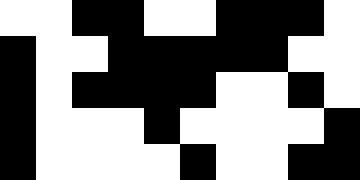[["white", "white", "black", "black", "white", "white", "black", "black", "black", "white"], ["black", "white", "white", "black", "black", "black", "black", "black", "white", "white"], ["black", "white", "black", "black", "black", "black", "white", "white", "black", "white"], ["black", "white", "white", "white", "black", "white", "white", "white", "white", "black"], ["black", "white", "white", "white", "white", "black", "white", "white", "black", "black"]]